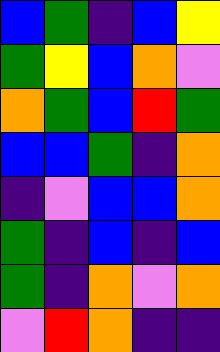[["blue", "green", "indigo", "blue", "yellow"], ["green", "yellow", "blue", "orange", "violet"], ["orange", "green", "blue", "red", "green"], ["blue", "blue", "green", "indigo", "orange"], ["indigo", "violet", "blue", "blue", "orange"], ["green", "indigo", "blue", "indigo", "blue"], ["green", "indigo", "orange", "violet", "orange"], ["violet", "red", "orange", "indigo", "indigo"]]